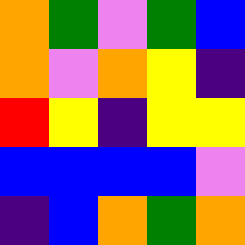[["orange", "green", "violet", "green", "blue"], ["orange", "violet", "orange", "yellow", "indigo"], ["red", "yellow", "indigo", "yellow", "yellow"], ["blue", "blue", "blue", "blue", "violet"], ["indigo", "blue", "orange", "green", "orange"]]